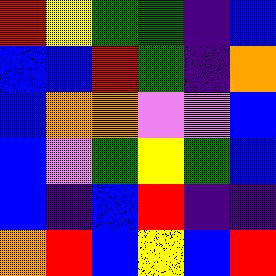[["red", "yellow", "green", "green", "indigo", "blue"], ["blue", "blue", "red", "green", "indigo", "orange"], ["blue", "orange", "orange", "violet", "violet", "blue"], ["blue", "violet", "green", "yellow", "green", "blue"], ["blue", "indigo", "blue", "red", "indigo", "indigo"], ["orange", "red", "blue", "yellow", "blue", "red"]]